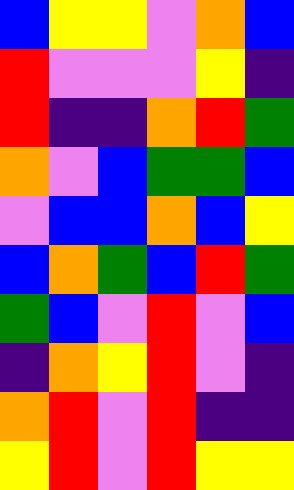[["blue", "yellow", "yellow", "violet", "orange", "blue"], ["red", "violet", "violet", "violet", "yellow", "indigo"], ["red", "indigo", "indigo", "orange", "red", "green"], ["orange", "violet", "blue", "green", "green", "blue"], ["violet", "blue", "blue", "orange", "blue", "yellow"], ["blue", "orange", "green", "blue", "red", "green"], ["green", "blue", "violet", "red", "violet", "blue"], ["indigo", "orange", "yellow", "red", "violet", "indigo"], ["orange", "red", "violet", "red", "indigo", "indigo"], ["yellow", "red", "violet", "red", "yellow", "yellow"]]